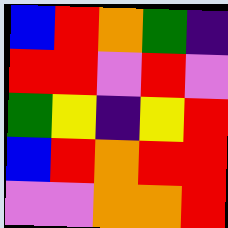[["blue", "red", "orange", "green", "indigo"], ["red", "red", "violet", "red", "violet"], ["green", "yellow", "indigo", "yellow", "red"], ["blue", "red", "orange", "red", "red"], ["violet", "violet", "orange", "orange", "red"]]